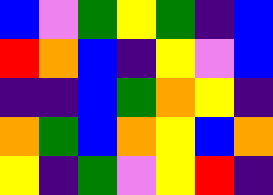[["blue", "violet", "green", "yellow", "green", "indigo", "blue"], ["red", "orange", "blue", "indigo", "yellow", "violet", "blue"], ["indigo", "indigo", "blue", "green", "orange", "yellow", "indigo"], ["orange", "green", "blue", "orange", "yellow", "blue", "orange"], ["yellow", "indigo", "green", "violet", "yellow", "red", "indigo"]]